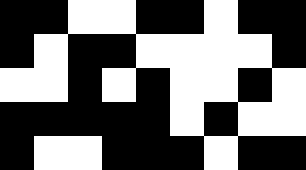[["black", "black", "white", "white", "black", "black", "white", "black", "black"], ["black", "white", "black", "black", "white", "white", "white", "white", "black"], ["white", "white", "black", "white", "black", "white", "white", "black", "white"], ["black", "black", "black", "black", "black", "white", "black", "white", "white"], ["black", "white", "white", "black", "black", "black", "white", "black", "black"]]